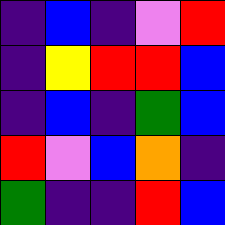[["indigo", "blue", "indigo", "violet", "red"], ["indigo", "yellow", "red", "red", "blue"], ["indigo", "blue", "indigo", "green", "blue"], ["red", "violet", "blue", "orange", "indigo"], ["green", "indigo", "indigo", "red", "blue"]]